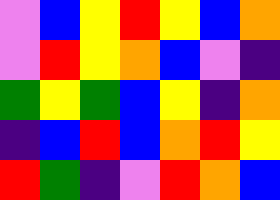[["violet", "blue", "yellow", "red", "yellow", "blue", "orange"], ["violet", "red", "yellow", "orange", "blue", "violet", "indigo"], ["green", "yellow", "green", "blue", "yellow", "indigo", "orange"], ["indigo", "blue", "red", "blue", "orange", "red", "yellow"], ["red", "green", "indigo", "violet", "red", "orange", "blue"]]